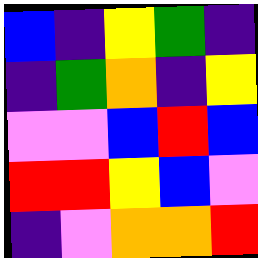[["blue", "indigo", "yellow", "green", "indigo"], ["indigo", "green", "orange", "indigo", "yellow"], ["violet", "violet", "blue", "red", "blue"], ["red", "red", "yellow", "blue", "violet"], ["indigo", "violet", "orange", "orange", "red"]]